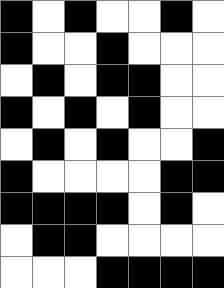[["black", "white", "black", "white", "white", "black", "white"], ["black", "white", "white", "black", "white", "white", "white"], ["white", "black", "white", "black", "black", "white", "white"], ["black", "white", "black", "white", "black", "white", "white"], ["white", "black", "white", "black", "white", "white", "black"], ["black", "white", "white", "white", "white", "black", "black"], ["black", "black", "black", "black", "white", "black", "white"], ["white", "black", "black", "white", "white", "white", "white"], ["white", "white", "white", "black", "black", "black", "black"]]